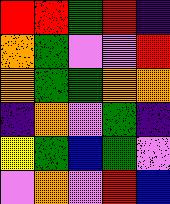[["red", "red", "green", "red", "indigo"], ["orange", "green", "violet", "violet", "red"], ["orange", "green", "green", "orange", "orange"], ["indigo", "orange", "violet", "green", "indigo"], ["yellow", "green", "blue", "green", "violet"], ["violet", "orange", "violet", "red", "blue"]]